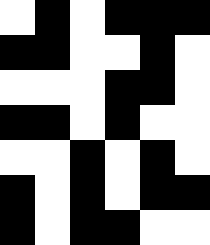[["white", "black", "white", "black", "black", "black"], ["black", "black", "white", "white", "black", "white"], ["white", "white", "white", "black", "black", "white"], ["black", "black", "white", "black", "white", "white"], ["white", "white", "black", "white", "black", "white"], ["black", "white", "black", "white", "black", "black"], ["black", "white", "black", "black", "white", "white"]]